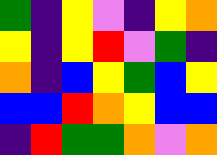[["green", "indigo", "yellow", "violet", "indigo", "yellow", "orange"], ["yellow", "indigo", "yellow", "red", "violet", "green", "indigo"], ["orange", "indigo", "blue", "yellow", "green", "blue", "yellow"], ["blue", "blue", "red", "orange", "yellow", "blue", "blue"], ["indigo", "red", "green", "green", "orange", "violet", "orange"]]